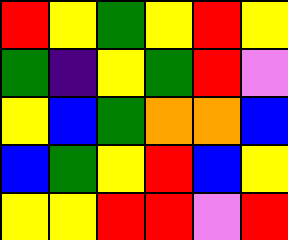[["red", "yellow", "green", "yellow", "red", "yellow"], ["green", "indigo", "yellow", "green", "red", "violet"], ["yellow", "blue", "green", "orange", "orange", "blue"], ["blue", "green", "yellow", "red", "blue", "yellow"], ["yellow", "yellow", "red", "red", "violet", "red"]]